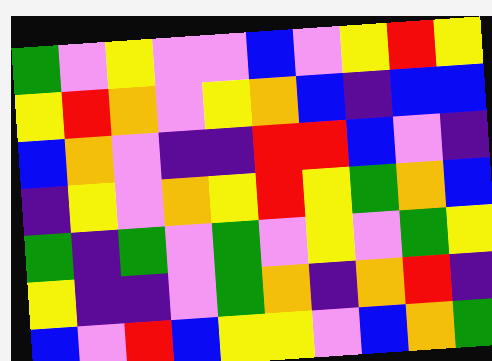[["green", "violet", "yellow", "violet", "violet", "blue", "violet", "yellow", "red", "yellow"], ["yellow", "red", "orange", "violet", "yellow", "orange", "blue", "indigo", "blue", "blue"], ["blue", "orange", "violet", "indigo", "indigo", "red", "red", "blue", "violet", "indigo"], ["indigo", "yellow", "violet", "orange", "yellow", "red", "yellow", "green", "orange", "blue"], ["green", "indigo", "green", "violet", "green", "violet", "yellow", "violet", "green", "yellow"], ["yellow", "indigo", "indigo", "violet", "green", "orange", "indigo", "orange", "red", "indigo"], ["blue", "violet", "red", "blue", "yellow", "yellow", "violet", "blue", "orange", "green"]]